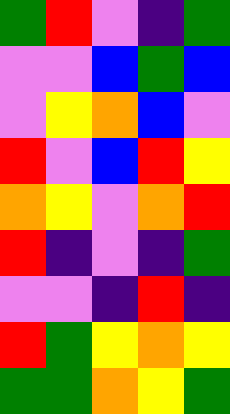[["green", "red", "violet", "indigo", "green"], ["violet", "violet", "blue", "green", "blue"], ["violet", "yellow", "orange", "blue", "violet"], ["red", "violet", "blue", "red", "yellow"], ["orange", "yellow", "violet", "orange", "red"], ["red", "indigo", "violet", "indigo", "green"], ["violet", "violet", "indigo", "red", "indigo"], ["red", "green", "yellow", "orange", "yellow"], ["green", "green", "orange", "yellow", "green"]]